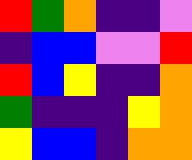[["red", "green", "orange", "indigo", "indigo", "violet"], ["indigo", "blue", "blue", "violet", "violet", "red"], ["red", "blue", "yellow", "indigo", "indigo", "orange"], ["green", "indigo", "indigo", "indigo", "yellow", "orange"], ["yellow", "blue", "blue", "indigo", "orange", "orange"]]